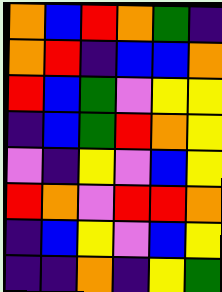[["orange", "blue", "red", "orange", "green", "indigo"], ["orange", "red", "indigo", "blue", "blue", "orange"], ["red", "blue", "green", "violet", "yellow", "yellow"], ["indigo", "blue", "green", "red", "orange", "yellow"], ["violet", "indigo", "yellow", "violet", "blue", "yellow"], ["red", "orange", "violet", "red", "red", "orange"], ["indigo", "blue", "yellow", "violet", "blue", "yellow"], ["indigo", "indigo", "orange", "indigo", "yellow", "green"]]